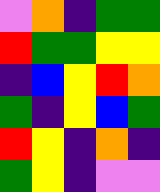[["violet", "orange", "indigo", "green", "green"], ["red", "green", "green", "yellow", "yellow"], ["indigo", "blue", "yellow", "red", "orange"], ["green", "indigo", "yellow", "blue", "green"], ["red", "yellow", "indigo", "orange", "indigo"], ["green", "yellow", "indigo", "violet", "violet"]]